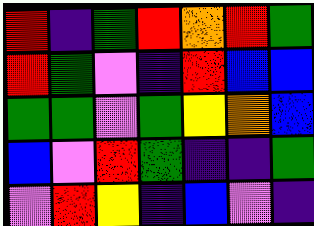[["red", "indigo", "green", "red", "orange", "red", "green"], ["red", "green", "violet", "indigo", "red", "blue", "blue"], ["green", "green", "violet", "green", "yellow", "orange", "blue"], ["blue", "violet", "red", "green", "indigo", "indigo", "green"], ["violet", "red", "yellow", "indigo", "blue", "violet", "indigo"]]